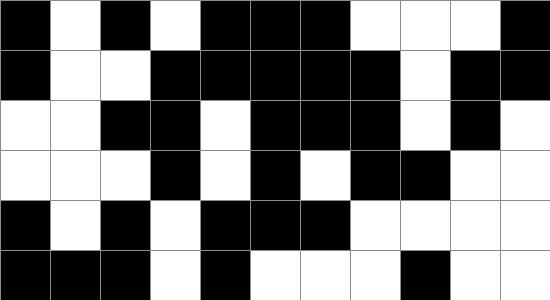[["black", "white", "black", "white", "black", "black", "black", "white", "white", "white", "black"], ["black", "white", "white", "black", "black", "black", "black", "black", "white", "black", "black"], ["white", "white", "black", "black", "white", "black", "black", "black", "white", "black", "white"], ["white", "white", "white", "black", "white", "black", "white", "black", "black", "white", "white"], ["black", "white", "black", "white", "black", "black", "black", "white", "white", "white", "white"], ["black", "black", "black", "white", "black", "white", "white", "white", "black", "white", "white"]]